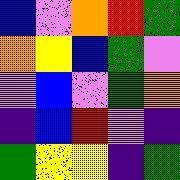[["blue", "violet", "orange", "red", "green"], ["orange", "yellow", "blue", "green", "violet"], ["violet", "blue", "violet", "green", "orange"], ["indigo", "blue", "red", "violet", "indigo"], ["green", "yellow", "yellow", "indigo", "green"]]